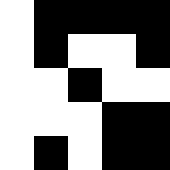[["white", "black", "black", "black", "black"], ["white", "black", "white", "white", "black"], ["white", "white", "black", "white", "white"], ["white", "white", "white", "black", "black"], ["white", "black", "white", "black", "black"]]